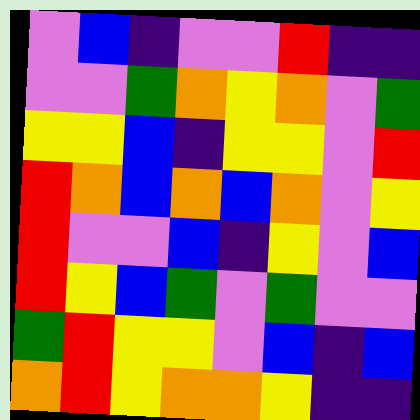[["violet", "blue", "indigo", "violet", "violet", "red", "indigo", "indigo"], ["violet", "violet", "green", "orange", "yellow", "orange", "violet", "green"], ["yellow", "yellow", "blue", "indigo", "yellow", "yellow", "violet", "red"], ["red", "orange", "blue", "orange", "blue", "orange", "violet", "yellow"], ["red", "violet", "violet", "blue", "indigo", "yellow", "violet", "blue"], ["red", "yellow", "blue", "green", "violet", "green", "violet", "violet"], ["green", "red", "yellow", "yellow", "violet", "blue", "indigo", "blue"], ["orange", "red", "yellow", "orange", "orange", "yellow", "indigo", "indigo"]]